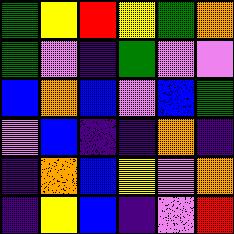[["green", "yellow", "red", "yellow", "green", "orange"], ["green", "violet", "indigo", "green", "violet", "violet"], ["blue", "orange", "blue", "violet", "blue", "green"], ["violet", "blue", "indigo", "indigo", "orange", "indigo"], ["indigo", "orange", "blue", "yellow", "violet", "orange"], ["indigo", "yellow", "blue", "indigo", "violet", "red"]]